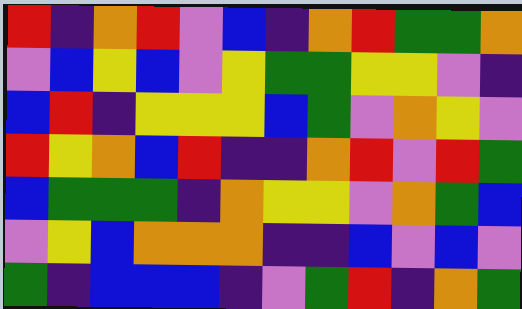[["red", "indigo", "orange", "red", "violet", "blue", "indigo", "orange", "red", "green", "green", "orange"], ["violet", "blue", "yellow", "blue", "violet", "yellow", "green", "green", "yellow", "yellow", "violet", "indigo"], ["blue", "red", "indigo", "yellow", "yellow", "yellow", "blue", "green", "violet", "orange", "yellow", "violet"], ["red", "yellow", "orange", "blue", "red", "indigo", "indigo", "orange", "red", "violet", "red", "green"], ["blue", "green", "green", "green", "indigo", "orange", "yellow", "yellow", "violet", "orange", "green", "blue"], ["violet", "yellow", "blue", "orange", "orange", "orange", "indigo", "indigo", "blue", "violet", "blue", "violet"], ["green", "indigo", "blue", "blue", "blue", "indigo", "violet", "green", "red", "indigo", "orange", "green"]]